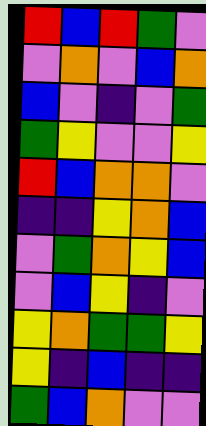[["red", "blue", "red", "green", "violet"], ["violet", "orange", "violet", "blue", "orange"], ["blue", "violet", "indigo", "violet", "green"], ["green", "yellow", "violet", "violet", "yellow"], ["red", "blue", "orange", "orange", "violet"], ["indigo", "indigo", "yellow", "orange", "blue"], ["violet", "green", "orange", "yellow", "blue"], ["violet", "blue", "yellow", "indigo", "violet"], ["yellow", "orange", "green", "green", "yellow"], ["yellow", "indigo", "blue", "indigo", "indigo"], ["green", "blue", "orange", "violet", "violet"]]